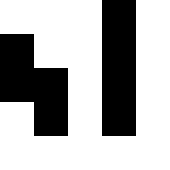[["white", "white", "white", "black", "white"], ["black", "white", "white", "black", "white"], ["black", "black", "white", "black", "white"], ["white", "black", "white", "black", "white"], ["white", "white", "white", "white", "white"]]